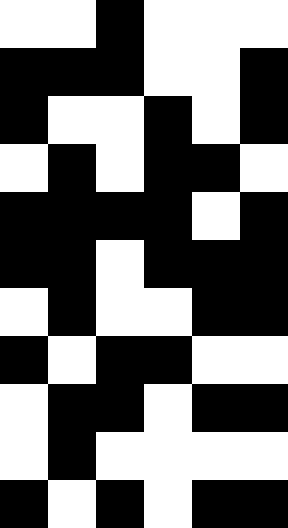[["white", "white", "black", "white", "white", "white"], ["black", "black", "black", "white", "white", "black"], ["black", "white", "white", "black", "white", "black"], ["white", "black", "white", "black", "black", "white"], ["black", "black", "black", "black", "white", "black"], ["black", "black", "white", "black", "black", "black"], ["white", "black", "white", "white", "black", "black"], ["black", "white", "black", "black", "white", "white"], ["white", "black", "black", "white", "black", "black"], ["white", "black", "white", "white", "white", "white"], ["black", "white", "black", "white", "black", "black"]]